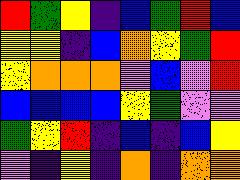[["red", "green", "yellow", "indigo", "blue", "green", "red", "blue"], ["yellow", "yellow", "indigo", "blue", "orange", "yellow", "green", "red"], ["yellow", "orange", "orange", "orange", "violet", "blue", "violet", "red"], ["blue", "blue", "blue", "blue", "yellow", "green", "violet", "violet"], ["green", "yellow", "red", "indigo", "blue", "indigo", "blue", "yellow"], ["violet", "indigo", "yellow", "indigo", "orange", "indigo", "orange", "orange"]]